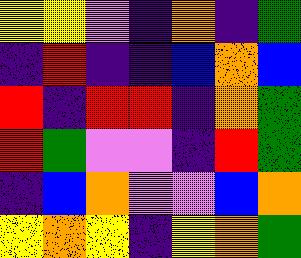[["yellow", "yellow", "violet", "indigo", "orange", "indigo", "green"], ["indigo", "red", "indigo", "indigo", "blue", "orange", "blue"], ["red", "indigo", "red", "red", "indigo", "orange", "green"], ["red", "green", "violet", "violet", "indigo", "red", "green"], ["indigo", "blue", "orange", "violet", "violet", "blue", "orange"], ["yellow", "orange", "yellow", "indigo", "yellow", "orange", "green"]]